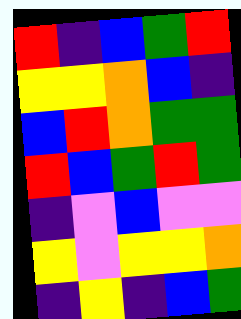[["red", "indigo", "blue", "green", "red"], ["yellow", "yellow", "orange", "blue", "indigo"], ["blue", "red", "orange", "green", "green"], ["red", "blue", "green", "red", "green"], ["indigo", "violet", "blue", "violet", "violet"], ["yellow", "violet", "yellow", "yellow", "orange"], ["indigo", "yellow", "indigo", "blue", "green"]]